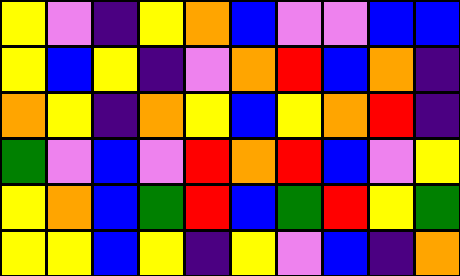[["yellow", "violet", "indigo", "yellow", "orange", "blue", "violet", "violet", "blue", "blue"], ["yellow", "blue", "yellow", "indigo", "violet", "orange", "red", "blue", "orange", "indigo"], ["orange", "yellow", "indigo", "orange", "yellow", "blue", "yellow", "orange", "red", "indigo"], ["green", "violet", "blue", "violet", "red", "orange", "red", "blue", "violet", "yellow"], ["yellow", "orange", "blue", "green", "red", "blue", "green", "red", "yellow", "green"], ["yellow", "yellow", "blue", "yellow", "indigo", "yellow", "violet", "blue", "indigo", "orange"]]